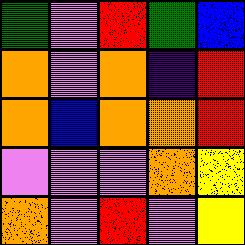[["green", "violet", "red", "green", "blue"], ["orange", "violet", "orange", "indigo", "red"], ["orange", "blue", "orange", "orange", "red"], ["violet", "violet", "violet", "orange", "yellow"], ["orange", "violet", "red", "violet", "yellow"]]